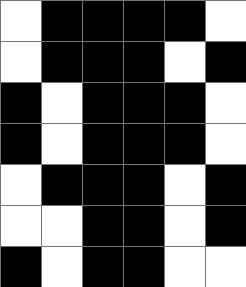[["white", "black", "black", "black", "black", "white"], ["white", "black", "black", "black", "white", "black"], ["black", "white", "black", "black", "black", "white"], ["black", "white", "black", "black", "black", "white"], ["white", "black", "black", "black", "white", "black"], ["white", "white", "black", "black", "white", "black"], ["black", "white", "black", "black", "white", "white"]]